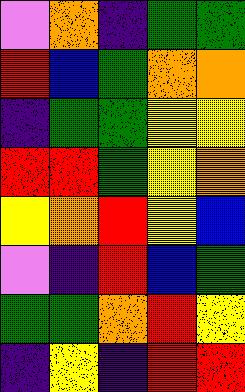[["violet", "orange", "indigo", "green", "green"], ["red", "blue", "green", "orange", "orange"], ["indigo", "green", "green", "yellow", "yellow"], ["red", "red", "green", "yellow", "orange"], ["yellow", "orange", "red", "yellow", "blue"], ["violet", "indigo", "red", "blue", "green"], ["green", "green", "orange", "red", "yellow"], ["indigo", "yellow", "indigo", "red", "red"]]